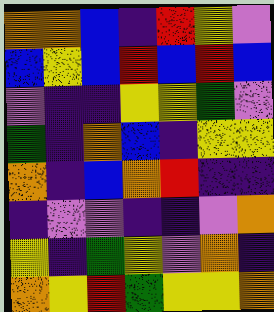[["orange", "orange", "blue", "indigo", "red", "yellow", "violet"], ["blue", "yellow", "blue", "red", "blue", "red", "blue"], ["violet", "indigo", "indigo", "yellow", "yellow", "green", "violet"], ["green", "indigo", "orange", "blue", "indigo", "yellow", "yellow"], ["orange", "indigo", "blue", "orange", "red", "indigo", "indigo"], ["indigo", "violet", "violet", "indigo", "indigo", "violet", "orange"], ["yellow", "indigo", "green", "yellow", "violet", "orange", "indigo"], ["orange", "yellow", "red", "green", "yellow", "yellow", "orange"]]